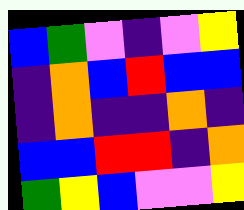[["blue", "green", "violet", "indigo", "violet", "yellow"], ["indigo", "orange", "blue", "red", "blue", "blue"], ["indigo", "orange", "indigo", "indigo", "orange", "indigo"], ["blue", "blue", "red", "red", "indigo", "orange"], ["green", "yellow", "blue", "violet", "violet", "yellow"]]